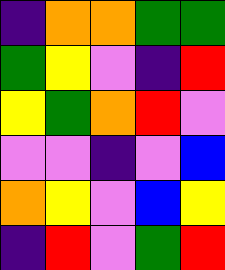[["indigo", "orange", "orange", "green", "green"], ["green", "yellow", "violet", "indigo", "red"], ["yellow", "green", "orange", "red", "violet"], ["violet", "violet", "indigo", "violet", "blue"], ["orange", "yellow", "violet", "blue", "yellow"], ["indigo", "red", "violet", "green", "red"]]